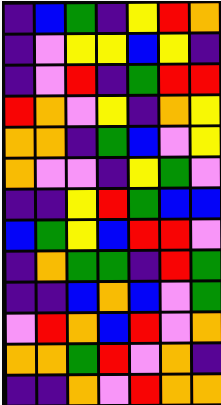[["indigo", "blue", "green", "indigo", "yellow", "red", "orange"], ["indigo", "violet", "yellow", "yellow", "blue", "yellow", "indigo"], ["indigo", "violet", "red", "indigo", "green", "red", "red"], ["red", "orange", "violet", "yellow", "indigo", "orange", "yellow"], ["orange", "orange", "indigo", "green", "blue", "violet", "yellow"], ["orange", "violet", "violet", "indigo", "yellow", "green", "violet"], ["indigo", "indigo", "yellow", "red", "green", "blue", "blue"], ["blue", "green", "yellow", "blue", "red", "red", "violet"], ["indigo", "orange", "green", "green", "indigo", "red", "green"], ["indigo", "indigo", "blue", "orange", "blue", "violet", "green"], ["violet", "red", "orange", "blue", "red", "violet", "orange"], ["orange", "orange", "green", "red", "violet", "orange", "indigo"], ["indigo", "indigo", "orange", "violet", "red", "orange", "orange"]]